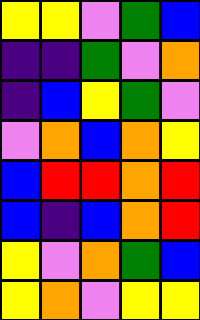[["yellow", "yellow", "violet", "green", "blue"], ["indigo", "indigo", "green", "violet", "orange"], ["indigo", "blue", "yellow", "green", "violet"], ["violet", "orange", "blue", "orange", "yellow"], ["blue", "red", "red", "orange", "red"], ["blue", "indigo", "blue", "orange", "red"], ["yellow", "violet", "orange", "green", "blue"], ["yellow", "orange", "violet", "yellow", "yellow"]]